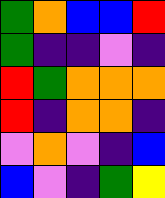[["green", "orange", "blue", "blue", "red"], ["green", "indigo", "indigo", "violet", "indigo"], ["red", "green", "orange", "orange", "orange"], ["red", "indigo", "orange", "orange", "indigo"], ["violet", "orange", "violet", "indigo", "blue"], ["blue", "violet", "indigo", "green", "yellow"]]